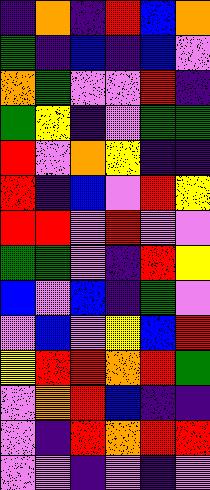[["indigo", "orange", "indigo", "red", "blue", "orange"], ["green", "indigo", "blue", "indigo", "blue", "violet"], ["orange", "green", "violet", "violet", "red", "indigo"], ["green", "yellow", "indigo", "violet", "green", "green"], ["red", "violet", "orange", "yellow", "indigo", "indigo"], ["red", "indigo", "blue", "violet", "red", "yellow"], ["red", "red", "violet", "red", "violet", "violet"], ["green", "green", "violet", "indigo", "red", "yellow"], ["blue", "violet", "blue", "indigo", "green", "violet"], ["violet", "blue", "violet", "yellow", "blue", "red"], ["yellow", "red", "red", "orange", "red", "green"], ["violet", "orange", "red", "blue", "indigo", "indigo"], ["violet", "indigo", "red", "orange", "red", "red"], ["violet", "violet", "indigo", "violet", "indigo", "violet"]]